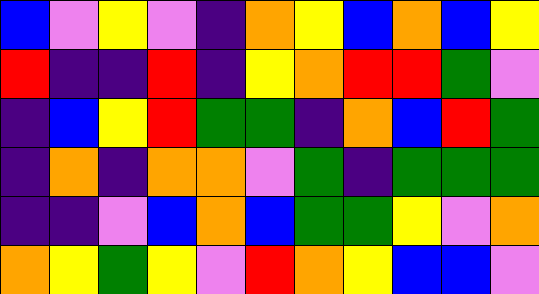[["blue", "violet", "yellow", "violet", "indigo", "orange", "yellow", "blue", "orange", "blue", "yellow"], ["red", "indigo", "indigo", "red", "indigo", "yellow", "orange", "red", "red", "green", "violet"], ["indigo", "blue", "yellow", "red", "green", "green", "indigo", "orange", "blue", "red", "green"], ["indigo", "orange", "indigo", "orange", "orange", "violet", "green", "indigo", "green", "green", "green"], ["indigo", "indigo", "violet", "blue", "orange", "blue", "green", "green", "yellow", "violet", "orange"], ["orange", "yellow", "green", "yellow", "violet", "red", "orange", "yellow", "blue", "blue", "violet"]]